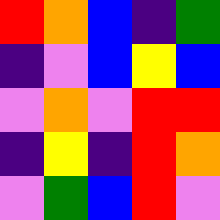[["red", "orange", "blue", "indigo", "green"], ["indigo", "violet", "blue", "yellow", "blue"], ["violet", "orange", "violet", "red", "red"], ["indigo", "yellow", "indigo", "red", "orange"], ["violet", "green", "blue", "red", "violet"]]